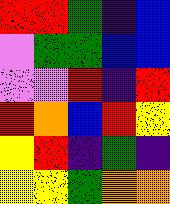[["red", "red", "green", "indigo", "blue"], ["violet", "green", "green", "blue", "blue"], ["violet", "violet", "red", "indigo", "red"], ["red", "orange", "blue", "red", "yellow"], ["yellow", "red", "indigo", "green", "indigo"], ["yellow", "yellow", "green", "orange", "orange"]]